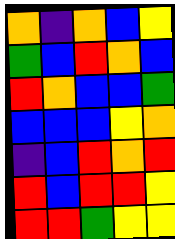[["orange", "indigo", "orange", "blue", "yellow"], ["green", "blue", "red", "orange", "blue"], ["red", "orange", "blue", "blue", "green"], ["blue", "blue", "blue", "yellow", "orange"], ["indigo", "blue", "red", "orange", "red"], ["red", "blue", "red", "red", "yellow"], ["red", "red", "green", "yellow", "yellow"]]